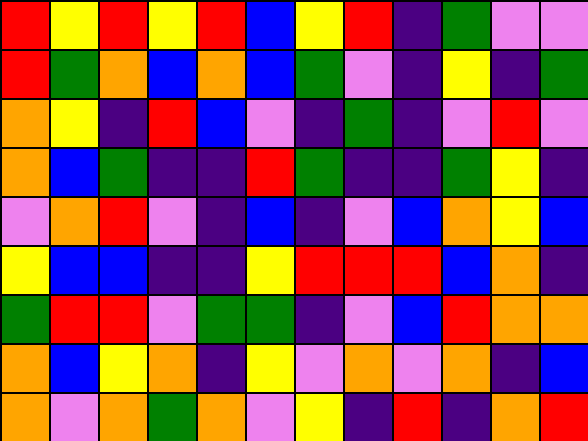[["red", "yellow", "red", "yellow", "red", "blue", "yellow", "red", "indigo", "green", "violet", "violet"], ["red", "green", "orange", "blue", "orange", "blue", "green", "violet", "indigo", "yellow", "indigo", "green"], ["orange", "yellow", "indigo", "red", "blue", "violet", "indigo", "green", "indigo", "violet", "red", "violet"], ["orange", "blue", "green", "indigo", "indigo", "red", "green", "indigo", "indigo", "green", "yellow", "indigo"], ["violet", "orange", "red", "violet", "indigo", "blue", "indigo", "violet", "blue", "orange", "yellow", "blue"], ["yellow", "blue", "blue", "indigo", "indigo", "yellow", "red", "red", "red", "blue", "orange", "indigo"], ["green", "red", "red", "violet", "green", "green", "indigo", "violet", "blue", "red", "orange", "orange"], ["orange", "blue", "yellow", "orange", "indigo", "yellow", "violet", "orange", "violet", "orange", "indigo", "blue"], ["orange", "violet", "orange", "green", "orange", "violet", "yellow", "indigo", "red", "indigo", "orange", "red"]]